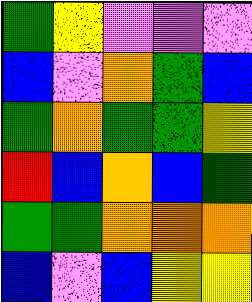[["green", "yellow", "violet", "violet", "violet"], ["blue", "violet", "orange", "green", "blue"], ["green", "orange", "green", "green", "yellow"], ["red", "blue", "orange", "blue", "green"], ["green", "green", "orange", "orange", "orange"], ["blue", "violet", "blue", "yellow", "yellow"]]